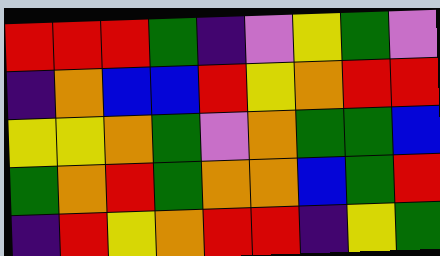[["red", "red", "red", "green", "indigo", "violet", "yellow", "green", "violet"], ["indigo", "orange", "blue", "blue", "red", "yellow", "orange", "red", "red"], ["yellow", "yellow", "orange", "green", "violet", "orange", "green", "green", "blue"], ["green", "orange", "red", "green", "orange", "orange", "blue", "green", "red"], ["indigo", "red", "yellow", "orange", "red", "red", "indigo", "yellow", "green"]]